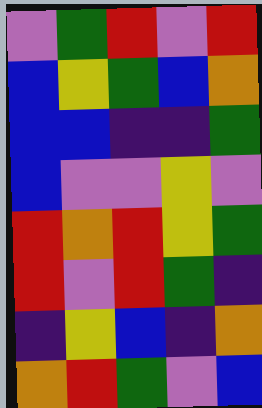[["violet", "green", "red", "violet", "red"], ["blue", "yellow", "green", "blue", "orange"], ["blue", "blue", "indigo", "indigo", "green"], ["blue", "violet", "violet", "yellow", "violet"], ["red", "orange", "red", "yellow", "green"], ["red", "violet", "red", "green", "indigo"], ["indigo", "yellow", "blue", "indigo", "orange"], ["orange", "red", "green", "violet", "blue"]]